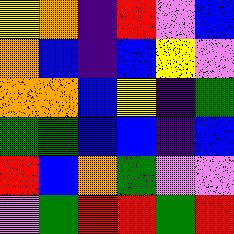[["yellow", "orange", "indigo", "red", "violet", "blue"], ["orange", "blue", "indigo", "blue", "yellow", "violet"], ["orange", "orange", "blue", "yellow", "indigo", "green"], ["green", "green", "blue", "blue", "indigo", "blue"], ["red", "blue", "orange", "green", "violet", "violet"], ["violet", "green", "red", "red", "green", "red"]]